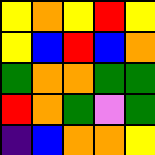[["yellow", "orange", "yellow", "red", "yellow"], ["yellow", "blue", "red", "blue", "orange"], ["green", "orange", "orange", "green", "green"], ["red", "orange", "green", "violet", "green"], ["indigo", "blue", "orange", "orange", "yellow"]]